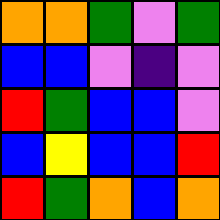[["orange", "orange", "green", "violet", "green"], ["blue", "blue", "violet", "indigo", "violet"], ["red", "green", "blue", "blue", "violet"], ["blue", "yellow", "blue", "blue", "red"], ["red", "green", "orange", "blue", "orange"]]